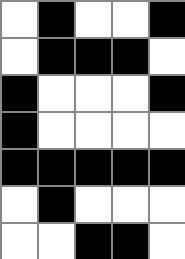[["white", "black", "white", "white", "black"], ["white", "black", "black", "black", "white"], ["black", "white", "white", "white", "black"], ["black", "white", "white", "white", "white"], ["black", "black", "black", "black", "black"], ["white", "black", "white", "white", "white"], ["white", "white", "black", "black", "white"]]